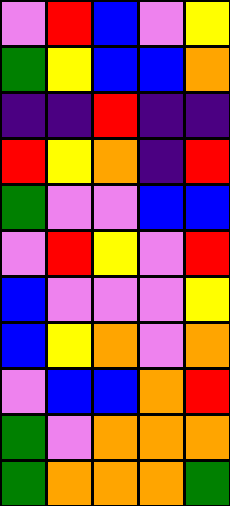[["violet", "red", "blue", "violet", "yellow"], ["green", "yellow", "blue", "blue", "orange"], ["indigo", "indigo", "red", "indigo", "indigo"], ["red", "yellow", "orange", "indigo", "red"], ["green", "violet", "violet", "blue", "blue"], ["violet", "red", "yellow", "violet", "red"], ["blue", "violet", "violet", "violet", "yellow"], ["blue", "yellow", "orange", "violet", "orange"], ["violet", "blue", "blue", "orange", "red"], ["green", "violet", "orange", "orange", "orange"], ["green", "orange", "orange", "orange", "green"]]